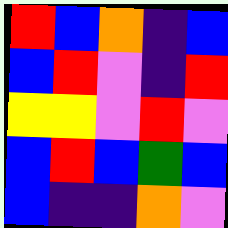[["red", "blue", "orange", "indigo", "blue"], ["blue", "red", "violet", "indigo", "red"], ["yellow", "yellow", "violet", "red", "violet"], ["blue", "red", "blue", "green", "blue"], ["blue", "indigo", "indigo", "orange", "violet"]]